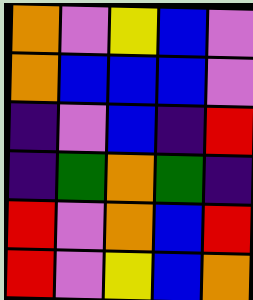[["orange", "violet", "yellow", "blue", "violet"], ["orange", "blue", "blue", "blue", "violet"], ["indigo", "violet", "blue", "indigo", "red"], ["indigo", "green", "orange", "green", "indigo"], ["red", "violet", "orange", "blue", "red"], ["red", "violet", "yellow", "blue", "orange"]]